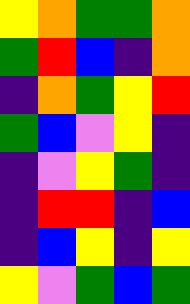[["yellow", "orange", "green", "green", "orange"], ["green", "red", "blue", "indigo", "orange"], ["indigo", "orange", "green", "yellow", "red"], ["green", "blue", "violet", "yellow", "indigo"], ["indigo", "violet", "yellow", "green", "indigo"], ["indigo", "red", "red", "indigo", "blue"], ["indigo", "blue", "yellow", "indigo", "yellow"], ["yellow", "violet", "green", "blue", "green"]]